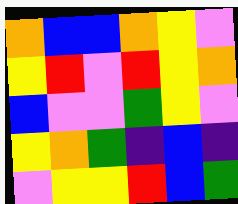[["orange", "blue", "blue", "orange", "yellow", "violet"], ["yellow", "red", "violet", "red", "yellow", "orange"], ["blue", "violet", "violet", "green", "yellow", "violet"], ["yellow", "orange", "green", "indigo", "blue", "indigo"], ["violet", "yellow", "yellow", "red", "blue", "green"]]